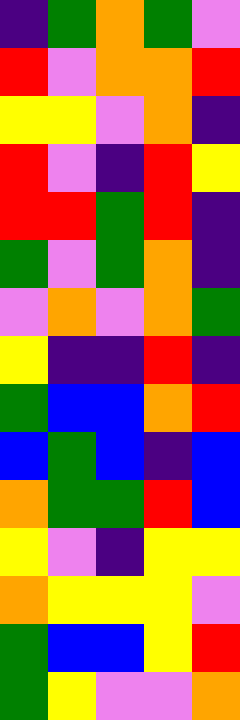[["indigo", "green", "orange", "green", "violet"], ["red", "violet", "orange", "orange", "red"], ["yellow", "yellow", "violet", "orange", "indigo"], ["red", "violet", "indigo", "red", "yellow"], ["red", "red", "green", "red", "indigo"], ["green", "violet", "green", "orange", "indigo"], ["violet", "orange", "violet", "orange", "green"], ["yellow", "indigo", "indigo", "red", "indigo"], ["green", "blue", "blue", "orange", "red"], ["blue", "green", "blue", "indigo", "blue"], ["orange", "green", "green", "red", "blue"], ["yellow", "violet", "indigo", "yellow", "yellow"], ["orange", "yellow", "yellow", "yellow", "violet"], ["green", "blue", "blue", "yellow", "red"], ["green", "yellow", "violet", "violet", "orange"]]